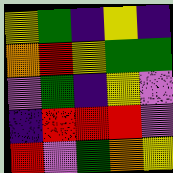[["yellow", "green", "indigo", "yellow", "indigo"], ["orange", "red", "yellow", "green", "green"], ["violet", "green", "indigo", "yellow", "violet"], ["indigo", "red", "red", "red", "violet"], ["red", "violet", "green", "orange", "yellow"]]